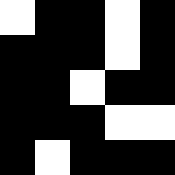[["white", "black", "black", "white", "black"], ["black", "black", "black", "white", "black"], ["black", "black", "white", "black", "black"], ["black", "black", "black", "white", "white"], ["black", "white", "black", "black", "black"]]